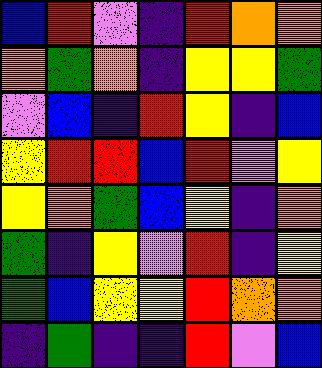[["blue", "red", "violet", "indigo", "red", "orange", "orange"], ["orange", "green", "orange", "indigo", "yellow", "yellow", "green"], ["violet", "blue", "indigo", "red", "yellow", "indigo", "blue"], ["yellow", "red", "red", "blue", "red", "violet", "yellow"], ["yellow", "orange", "green", "blue", "yellow", "indigo", "orange"], ["green", "indigo", "yellow", "violet", "red", "indigo", "yellow"], ["green", "blue", "yellow", "yellow", "red", "orange", "orange"], ["indigo", "green", "indigo", "indigo", "red", "violet", "blue"]]